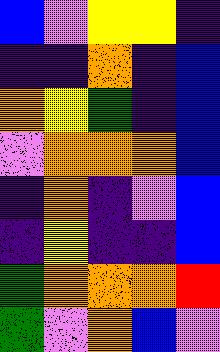[["blue", "violet", "yellow", "yellow", "indigo"], ["indigo", "indigo", "orange", "indigo", "blue"], ["orange", "yellow", "green", "indigo", "blue"], ["violet", "orange", "orange", "orange", "blue"], ["indigo", "orange", "indigo", "violet", "blue"], ["indigo", "yellow", "indigo", "indigo", "blue"], ["green", "orange", "orange", "orange", "red"], ["green", "violet", "orange", "blue", "violet"]]